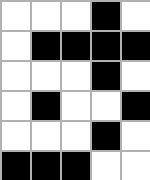[["white", "white", "white", "black", "white"], ["white", "black", "black", "black", "black"], ["white", "white", "white", "black", "white"], ["white", "black", "white", "white", "black"], ["white", "white", "white", "black", "white"], ["black", "black", "black", "white", "white"]]